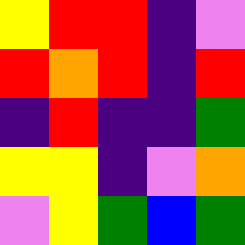[["yellow", "red", "red", "indigo", "violet"], ["red", "orange", "red", "indigo", "red"], ["indigo", "red", "indigo", "indigo", "green"], ["yellow", "yellow", "indigo", "violet", "orange"], ["violet", "yellow", "green", "blue", "green"]]